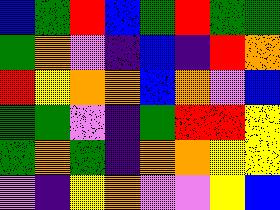[["blue", "green", "red", "blue", "green", "red", "green", "green"], ["green", "orange", "violet", "indigo", "blue", "indigo", "red", "orange"], ["red", "yellow", "orange", "orange", "blue", "orange", "violet", "blue"], ["green", "green", "violet", "indigo", "green", "red", "red", "yellow"], ["green", "orange", "green", "indigo", "orange", "orange", "yellow", "yellow"], ["violet", "indigo", "yellow", "orange", "violet", "violet", "yellow", "blue"]]